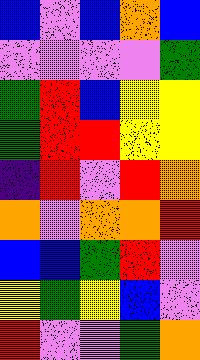[["blue", "violet", "blue", "orange", "blue"], ["violet", "violet", "violet", "violet", "green"], ["green", "red", "blue", "yellow", "yellow"], ["green", "red", "red", "yellow", "yellow"], ["indigo", "red", "violet", "red", "orange"], ["orange", "violet", "orange", "orange", "red"], ["blue", "blue", "green", "red", "violet"], ["yellow", "green", "yellow", "blue", "violet"], ["red", "violet", "violet", "green", "orange"]]